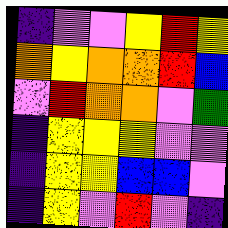[["indigo", "violet", "violet", "yellow", "red", "yellow"], ["orange", "yellow", "orange", "orange", "red", "blue"], ["violet", "red", "orange", "orange", "violet", "green"], ["indigo", "yellow", "yellow", "yellow", "violet", "violet"], ["indigo", "yellow", "yellow", "blue", "blue", "violet"], ["indigo", "yellow", "violet", "red", "violet", "indigo"]]